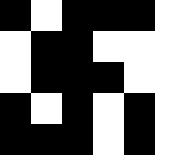[["black", "white", "black", "black", "black", "white"], ["white", "black", "black", "white", "white", "white"], ["white", "black", "black", "black", "white", "white"], ["black", "white", "black", "white", "black", "white"], ["black", "black", "black", "white", "black", "white"]]